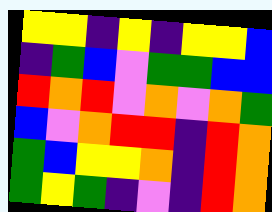[["yellow", "yellow", "indigo", "yellow", "indigo", "yellow", "yellow", "blue"], ["indigo", "green", "blue", "violet", "green", "green", "blue", "blue"], ["red", "orange", "red", "violet", "orange", "violet", "orange", "green"], ["blue", "violet", "orange", "red", "red", "indigo", "red", "orange"], ["green", "blue", "yellow", "yellow", "orange", "indigo", "red", "orange"], ["green", "yellow", "green", "indigo", "violet", "indigo", "red", "orange"]]